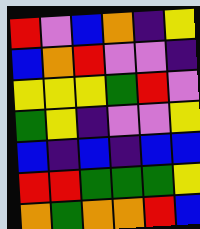[["red", "violet", "blue", "orange", "indigo", "yellow"], ["blue", "orange", "red", "violet", "violet", "indigo"], ["yellow", "yellow", "yellow", "green", "red", "violet"], ["green", "yellow", "indigo", "violet", "violet", "yellow"], ["blue", "indigo", "blue", "indigo", "blue", "blue"], ["red", "red", "green", "green", "green", "yellow"], ["orange", "green", "orange", "orange", "red", "blue"]]